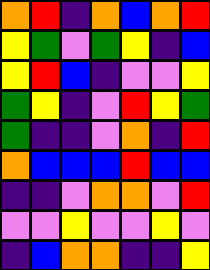[["orange", "red", "indigo", "orange", "blue", "orange", "red"], ["yellow", "green", "violet", "green", "yellow", "indigo", "blue"], ["yellow", "red", "blue", "indigo", "violet", "violet", "yellow"], ["green", "yellow", "indigo", "violet", "red", "yellow", "green"], ["green", "indigo", "indigo", "violet", "orange", "indigo", "red"], ["orange", "blue", "blue", "blue", "red", "blue", "blue"], ["indigo", "indigo", "violet", "orange", "orange", "violet", "red"], ["violet", "violet", "yellow", "violet", "violet", "yellow", "violet"], ["indigo", "blue", "orange", "orange", "indigo", "indigo", "yellow"]]